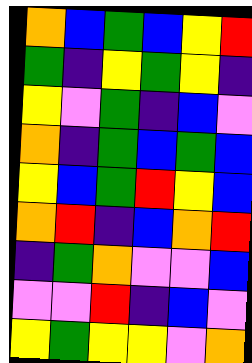[["orange", "blue", "green", "blue", "yellow", "red"], ["green", "indigo", "yellow", "green", "yellow", "indigo"], ["yellow", "violet", "green", "indigo", "blue", "violet"], ["orange", "indigo", "green", "blue", "green", "blue"], ["yellow", "blue", "green", "red", "yellow", "blue"], ["orange", "red", "indigo", "blue", "orange", "red"], ["indigo", "green", "orange", "violet", "violet", "blue"], ["violet", "violet", "red", "indigo", "blue", "violet"], ["yellow", "green", "yellow", "yellow", "violet", "orange"]]